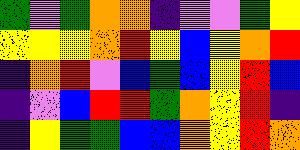[["green", "violet", "green", "orange", "orange", "indigo", "violet", "violet", "green", "yellow"], ["yellow", "yellow", "yellow", "orange", "red", "yellow", "blue", "yellow", "orange", "red"], ["indigo", "orange", "red", "violet", "blue", "green", "blue", "yellow", "red", "blue"], ["indigo", "violet", "blue", "red", "red", "green", "orange", "yellow", "red", "indigo"], ["indigo", "yellow", "green", "green", "blue", "blue", "orange", "yellow", "red", "orange"]]